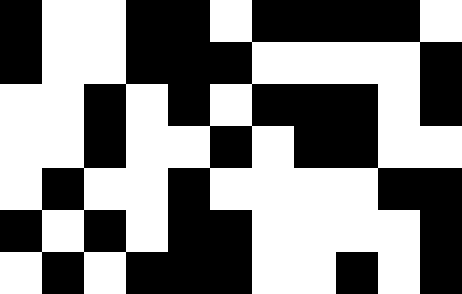[["black", "white", "white", "black", "black", "white", "black", "black", "black", "black", "white"], ["black", "white", "white", "black", "black", "black", "white", "white", "white", "white", "black"], ["white", "white", "black", "white", "black", "white", "black", "black", "black", "white", "black"], ["white", "white", "black", "white", "white", "black", "white", "black", "black", "white", "white"], ["white", "black", "white", "white", "black", "white", "white", "white", "white", "black", "black"], ["black", "white", "black", "white", "black", "black", "white", "white", "white", "white", "black"], ["white", "black", "white", "black", "black", "black", "white", "white", "black", "white", "black"]]